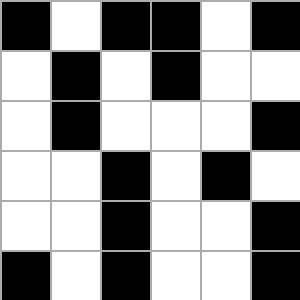[["black", "white", "black", "black", "white", "black"], ["white", "black", "white", "black", "white", "white"], ["white", "black", "white", "white", "white", "black"], ["white", "white", "black", "white", "black", "white"], ["white", "white", "black", "white", "white", "black"], ["black", "white", "black", "white", "white", "black"]]